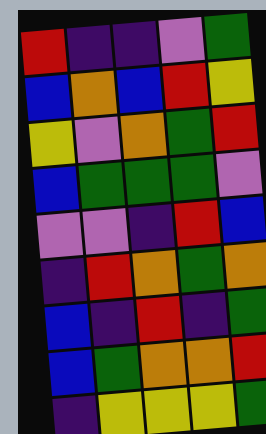[["red", "indigo", "indigo", "violet", "green"], ["blue", "orange", "blue", "red", "yellow"], ["yellow", "violet", "orange", "green", "red"], ["blue", "green", "green", "green", "violet"], ["violet", "violet", "indigo", "red", "blue"], ["indigo", "red", "orange", "green", "orange"], ["blue", "indigo", "red", "indigo", "green"], ["blue", "green", "orange", "orange", "red"], ["indigo", "yellow", "yellow", "yellow", "green"]]